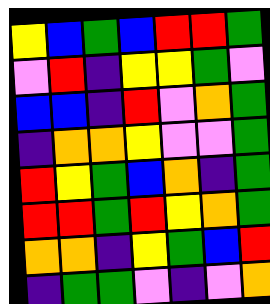[["yellow", "blue", "green", "blue", "red", "red", "green"], ["violet", "red", "indigo", "yellow", "yellow", "green", "violet"], ["blue", "blue", "indigo", "red", "violet", "orange", "green"], ["indigo", "orange", "orange", "yellow", "violet", "violet", "green"], ["red", "yellow", "green", "blue", "orange", "indigo", "green"], ["red", "red", "green", "red", "yellow", "orange", "green"], ["orange", "orange", "indigo", "yellow", "green", "blue", "red"], ["indigo", "green", "green", "violet", "indigo", "violet", "orange"]]